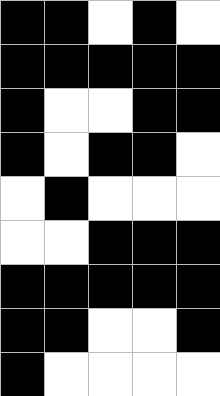[["black", "black", "white", "black", "white"], ["black", "black", "black", "black", "black"], ["black", "white", "white", "black", "black"], ["black", "white", "black", "black", "white"], ["white", "black", "white", "white", "white"], ["white", "white", "black", "black", "black"], ["black", "black", "black", "black", "black"], ["black", "black", "white", "white", "black"], ["black", "white", "white", "white", "white"]]